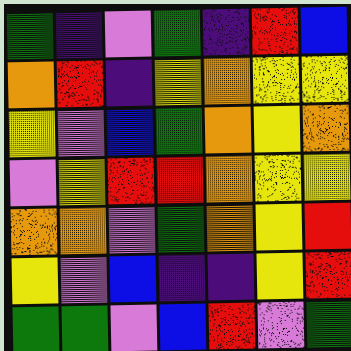[["green", "indigo", "violet", "green", "indigo", "red", "blue"], ["orange", "red", "indigo", "yellow", "orange", "yellow", "yellow"], ["yellow", "violet", "blue", "green", "orange", "yellow", "orange"], ["violet", "yellow", "red", "red", "orange", "yellow", "yellow"], ["orange", "orange", "violet", "green", "orange", "yellow", "red"], ["yellow", "violet", "blue", "indigo", "indigo", "yellow", "red"], ["green", "green", "violet", "blue", "red", "violet", "green"]]